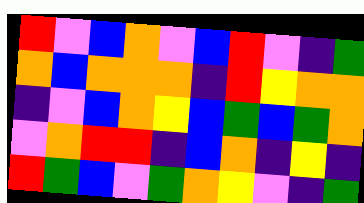[["red", "violet", "blue", "orange", "violet", "blue", "red", "violet", "indigo", "green"], ["orange", "blue", "orange", "orange", "orange", "indigo", "red", "yellow", "orange", "orange"], ["indigo", "violet", "blue", "orange", "yellow", "blue", "green", "blue", "green", "orange"], ["violet", "orange", "red", "red", "indigo", "blue", "orange", "indigo", "yellow", "indigo"], ["red", "green", "blue", "violet", "green", "orange", "yellow", "violet", "indigo", "green"]]